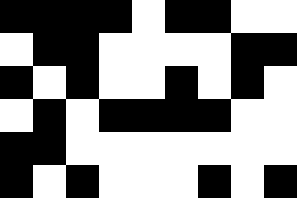[["black", "black", "black", "black", "white", "black", "black", "white", "white"], ["white", "black", "black", "white", "white", "white", "white", "black", "black"], ["black", "white", "black", "white", "white", "black", "white", "black", "white"], ["white", "black", "white", "black", "black", "black", "black", "white", "white"], ["black", "black", "white", "white", "white", "white", "white", "white", "white"], ["black", "white", "black", "white", "white", "white", "black", "white", "black"]]